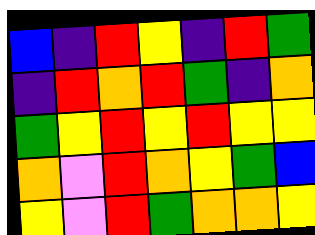[["blue", "indigo", "red", "yellow", "indigo", "red", "green"], ["indigo", "red", "orange", "red", "green", "indigo", "orange"], ["green", "yellow", "red", "yellow", "red", "yellow", "yellow"], ["orange", "violet", "red", "orange", "yellow", "green", "blue"], ["yellow", "violet", "red", "green", "orange", "orange", "yellow"]]